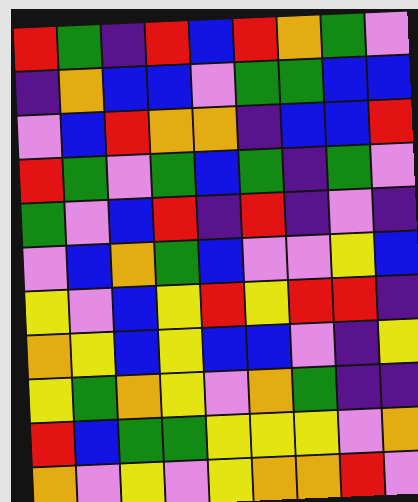[["red", "green", "indigo", "red", "blue", "red", "orange", "green", "violet"], ["indigo", "orange", "blue", "blue", "violet", "green", "green", "blue", "blue"], ["violet", "blue", "red", "orange", "orange", "indigo", "blue", "blue", "red"], ["red", "green", "violet", "green", "blue", "green", "indigo", "green", "violet"], ["green", "violet", "blue", "red", "indigo", "red", "indigo", "violet", "indigo"], ["violet", "blue", "orange", "green", "blue", "violet", "violet", "yellow", "blue"], ["yellow", "violet", "blue", "yellow", "red", "yellow", "red", "red", "indigo"], ["orange", "yellow", "blue", "yellow", "blue", "blue", "violet", "indigo", "yellow"], ["yellow", "green", "orange", "yellow", "violet", "orange", "green", "indigo", "indigo"], ["red", "blue", "green", "green", "yellow", "yellow", "yellow", "violet", "orange"], ["orange", "violet", "yellow", "violet", "yellow", "orange", "orange", "red", "violet"]]